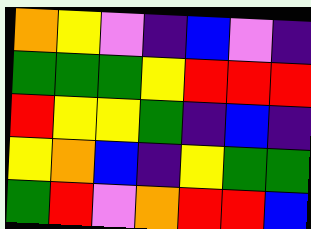[["orange", "yellow", "violet", "indigo", "blue", "violet", "indigo"], ["green", "green", "green", "yellow", "red", "red", "red"], ["red", "yellow", "yellow", "green", "indigo", "blue", "indigo"], ["yellow", "orange", "blue", "indigo", "yellow", "green", "green"], ["green", "red", "violet", "orange", "red", "red", "blue"]]